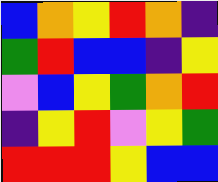[["blue", "orange", "yellow", "red", "orange", "indigo"], ["green", "red", "blue", "blue", "indigo", "yellow"], ["violet", "blue", "yellow", "green", "orange", "red"], ["indigo", "yellow", "red", "violet", "yellow", "green"], ["red", "red", "red", "yellow", "blue", "blue"]]